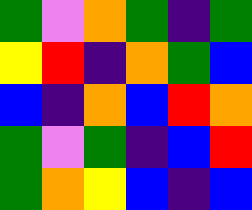[["green", "violet", "orange", "green", "indigo", "green"], ["yellow", "red", "indigo", "orange", "green", "blue"], ["blue", "indigo", "orange", "blue", "red", "orange"], ["green", "violet", "green", "indigo", "blue", "red"], ["green", "orange", "yellow", "blue", "indigo", "blue"]]